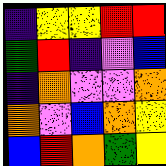[["indigo", "yellow", "yellow", "red", "red"], ["green", "red", "indigo", "violet", "blue"], ["indigo", "orange", "violet", "violet", "orange"], ["orange", "violet", "blue", "orange", "yellow"], ["blue", "red", "orange", "green", "yellow"]]